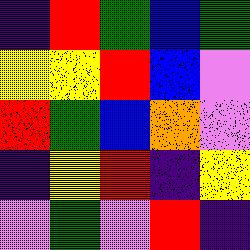[["indigo", "red", "green", "blue", "green"], ["yellow", "yellow", "red", "blue", "violet"], ["red", "green", "blue", "orange", "violet"], ["indigo", "yellow", "red", "indigo", "yellow"], ["violet", "green", "violet", "red", "indigo"]]